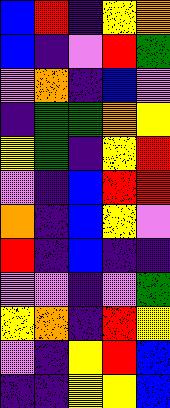[["blue", "red", "indigo", "yellow", "orange"], ["blue", "indigo", "violet", "red", "green"], ["violet", "orange", "indigo", "blue", "violet"], ["indigo", "green", "green", "orange", "yellow"], ["yellow", "green", "indigo", "yellow", "red"], ["violet", "indigo", "blue", "red", "red"], ["orange", "indigo", "blue", "yellow", "violet"], ["red", "indigo", "blue", "indigo", "indigo"], ["violet", "violet", "indigo", "violet", "green"], ["yellow", "orange", "indigo", "red", "yellow"], ["violet", "indigo", "yellow", "red", "blue"], ["indigo", "indigo", "yellow", "yellow", "blue"]]